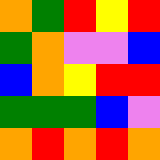[["orange", "green", "red", "yellow", "red"], ["green", "orange", "violet", "violet", "blue"], ["blue", "orange", "yellow", "red", "red"], ["green", "green", "green", "blue", "violet"], ["orange", "red", "orange", "red", "orange"]]